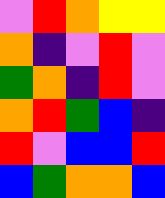[["violet", "red", "orange", "yellow", "yellow"], ["orange", "indigo", "violet", "red", "violet"], ["green", "orange", "indigo", "red", "violet"], ["orange", "red", "green", "blue", "indigo"], ["red", "violet", "blue", "blue", "red"], ["blue", "green", "orange", "orange", "blue"]]